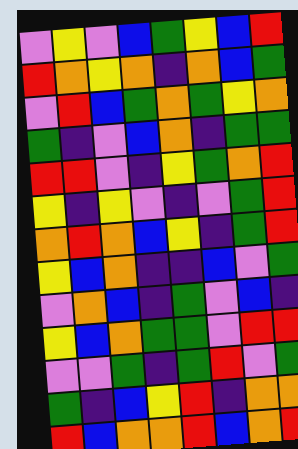[["violet", "yellow", "violet", "blue", "green", "yellow", "blue", "red"], ["red", "orange", "yellow", "orange", "indigo", "orange", "blue", "green"], ["violet", "red", "blue", "green", "orange", "green", "yellow", "orange"], ["green", "indigo", "violet", "blue", "orange", "indigo", "green", "green"], ["red", "red", "violet", "indigo", "yellow", "green", "orange", "red"], ["yellow", "indigo", "yellow", "violet", "indigo", "violet", "green", "red"], ["orange", "red", "orange", "blue", "yellow", "indigo", "green", "red"], ["yellow", "blue", "orange", "indigo", "indigo", "blue", "violet", "green"], ["violet", "orange", "blue", "indigo", "green", "violet", "blue", "indigo"], ["yellow", "blue", "orange", "green", "green", "violet", "red", "red"], ["violet", "violet", "green", "indigo", "green", "red", "violet", "green"], ["green", "indigo", "blue", "yellow", "red", "indigo", "orange", "orange"], ["red", "blue", "orange", "orange", "red", "blue", "orange", "red"]]